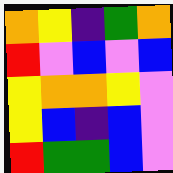[["orange", "yellow", "indigo", "green", "orange"], ["red", "violet", "blue", "violet", "blue"], ["yellow", "orange", "orange", "yellow", "violet"], ["yellow", "blue", "indigo", "blue", "violet"], ["red", "green", "green", "blue", "violet"]]